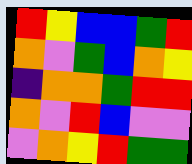[["red", "yellow", "blue", "blue", "green", "red"], ["orange", "violet", "green", "blue", "orange", "yellow"], ["indigo", "orange", "orange", "green", "red", "red"], ["orange", "violet", "red", "blue", "violet", "violet"], ["violet", "orange", "yellow", "red", "green", "green"]]